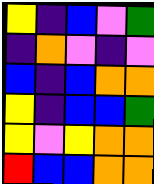[["yellow", "indigo", "blue", "violet", "green"], ["indigo", "orange", "violet", "indigo", "violet"], ["blue", "indigo", "blue", "orange", "orange"], ["yellow", "indigo", "blue", "blue", "green"], ["yellow", "violet", "yellow", "orange", "orange"], ["red", "blue", "blue", "orange", "orange"]]